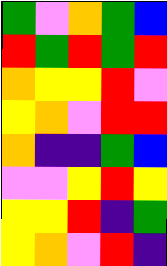[["green", "violet", "orange", "green", "blue"], ["red", "green", "red", "green", "red"], ["orange", "yellow", "yellow", "red", "violet"], ["yellow", "orange", "violet", "red", "red"], ["orange", "indigo", "indigo", "green", "blue"], ["violet", "violet", "yellow", "red", "yellow"], ["yellow", "yellow", "red", "indigo", "green"], ["yellow", "orange", "violet", "red", "indigo"]]